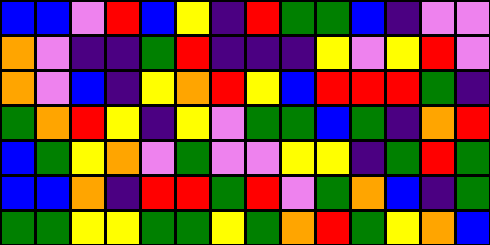[["blue", "blue", "violet", "red", "blue", "yellow", "indigo", "red", "green", "green", "blue", "indigo", "violet", "violet"], ["orange", "violet", "indigo", "indigo", "green", "red", "indigo", "indigo", "indigo", "yellow", "violet", "yellow", "red", "violet"], ["orange", "violet", "blue", "indigo", "yellow", "orange", "red", "yellow", "blue", "red", "red", "red", "green", "indigo"], ["green", "orange", "red", "yellow", "indigo", "yellow", "violet", "green", "green", "blue", "green", "indigo", "orange", "red"], ["blue", "green", "yellow", "orange", "violet", "green", "violet", "violet", "yellow", "yellow", "indigo", "green", "red", "green"], ["blue", "blue", "orange", "indigo", "red", "red", "green", "red", "violet", "green", "orange", "blue", "indigo", "green"], ["green", "green", "yellow", "yellow", "green", "green", "yellow", "green", "orange", "red", "green", "yellow", "orange", "blue"]]